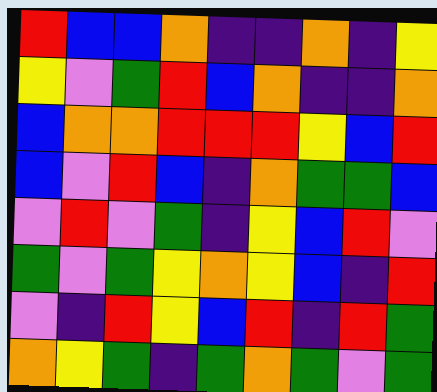[["red", "blue", "blue", "orange", "indigo", "indigo", "orange", "indigo", "yellow"], ["yellow", "violet", "green", "red", "blue", "orange", "indigo", "indigo", "orange"], ["blue", "orange", "orange", "red", "red", "red", "yellow", "blue", "red"], ["blue", "violet", "red", "blue", "indigo", "orange", "green", "green", "blue"], ["violet", "red", "violet", "green", "indigo", "yellow", "blue", "red", "violet"], ["green", "violet", "green", "yellow", "orange", "yellow", "blue", "indigo", "red"], ["violet", "indigo", "red", "yellow", "blue", "red", "indigo", "red", "green"], ["orange", "yellow", "green", "indigo", "green", "orange", "green", "violet", "green"]]